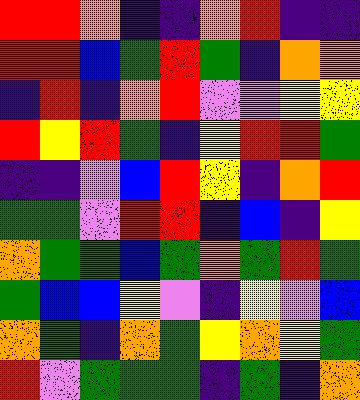[["red", "red", "orange", "indigo", "indigo", "orange", "red", "indigo", "indigo"], ["red", "red", "blue", "green", "red", "green", "indigo", "orange", "orange"], ["indigo", "red", "indigo", "orange", "red", "violet", "violet", "yellow", "yellow"], ["red", "yellow", "red", "green", "indigo", "yellow", "red", "red", "green"], ["indigo", "indigo", "violet", "blue", "red", "yellow", "indigo", "orange", "red"], ["green", "green", "violet", "red", "red", "indigo", "blue", "indigo", "yellow"], ["orange", "green", "green", "blue", "green", "orange", "green", "red", "green"], ["green", "blue", "blue", "yellow", "violet", "indigo", "yellow", "violet", "blue"], ["orange", "green", "indigo", "orange", "green", "yellow", "orange", "yellow", "green"], ["red", "violet", "green", "green", "green", "indigo", "green", "indigo", "orange"]]